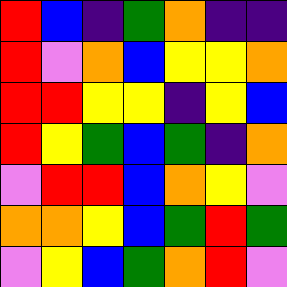[["red", "blue", "indigo", "green", "orange", "indigo", "indigo"], ["red", "violet", "orange", "blue", "yellow", "yellow", "orange"], ["red", "red", "yellow", "yellow", "indigo", "yellow", "blue"], ["red", "yellow", "green", "blue", "green", "indigo", "orange"], ["violet", "red", "red", "blue", "orange", "yellow", "violet"], ["orange", "orange", "yellow", "blue", "green", "red", "green"], ["violet", "yellow", "blue", "green", "orange", "red", "violet"]]